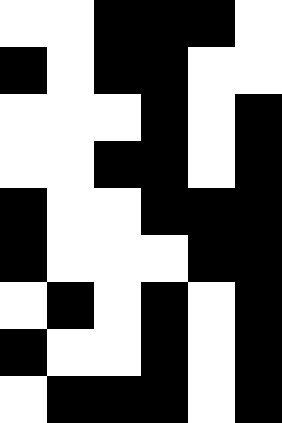[["white", "white", "black", "black", "black", "white"], ["black", "white", "black", "black", "white", "white"], ["white", "white", "white", "black", "white", "black"], ["white", "white", "black", "black", "white", "black"], ["black", "white", "white", "black", "black", "black"], ["black", "white", "white", "white", "black", "black"], ["white", "black", "white", "black", "white", "black"], ["black", "white", "white", "black", "white", "black"], ["white", "black", "black", "black", "white", "black"]]